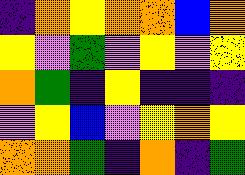[["indigo", "orange", "yellow", "orange", "orange", "blue", "orange"], ["yellow", "violet", "green", "violet", "yellow", "violet", "yellow"], ["orange", "green", "indigo", "yellow", "indigo", "indigo", "indigo"], ["violet", "yellow", "blue", "violet", "yellow", "orange", "yellow"], ["orange", "orange", "green", "indigo", "orange", "indigo", "green"]]